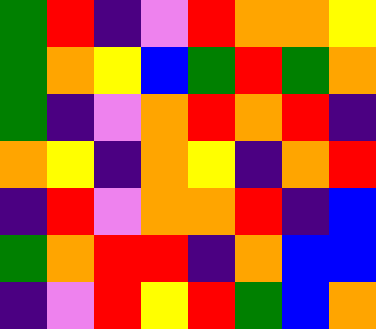[["green", "red", "indigo", "violet", "red", "orange", "orange", "yellow"], ["green", "orange", "yellow", "blue", "green", "red", "green", "orange"], ["green", "indigo", "violet", "orange", "red", "orange", "red", "indigo"], ["orange", "yellow", "indigo", "orange", "yellow", "indigo", "orange", "red"], ["indigo", "red", "violet", "orange", "orange", "red", "indigo", "blue"], ["green", "orange", "red", "red", "indigo", "orange", "blue", "blue"], ["indigo", "violet", "red", "yellow", "red", "green", "blue", "orange"]]